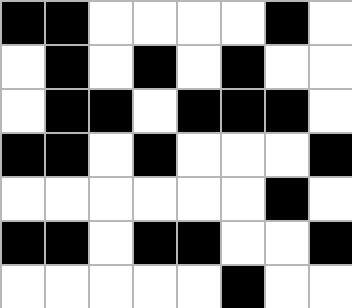[["black", "black", "white", "white", "white", "white", "black", "white"], ["white", "black", "white", "black", "white", "black", "white", "white"], ["white", "black", "black", "white", "black", "black", "black", "white"], ["black", "black", "white", "black", "white", "white", "white", "black"], ["white", "white", "white", "white", "white", "white", "black", "white"], ["black", "black", "white", "black", "black", "white", "white", "black"], ["white", "white", "white", "white", "white", "black", "white", "white"]]